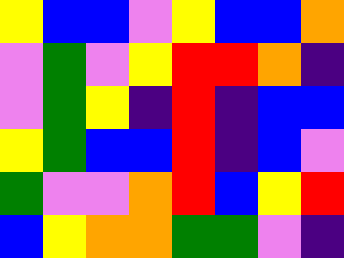[["yellow", "blue", "blue", "violet", "yellow", "blue", "blue", "orange"], ["violet", "green", "violet", "yellow", "red", "red", "orange", "indigo"], ["violet", "green", "yellow", "indigo", "red", "indigo", "blue", "blue"], ["yellow", "green", "blue", "blue", "red", "indigo", "blue", "violet"], ["green", "violet", "violet", "orange", "red", "blue", "yellow", "red"], ["blue", "yellow", "orange", "orange", "green", "green", "violet", "indigo"]]